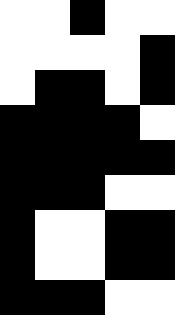[["white", "white", "black", "white", "white"], ["white", "white", "white", "white", "black"], ["white", "black", "black", "white", "black"], ["black", "black", "black", "black", "white"], ["black", "black", "black", "black", "black"], ["black", "black", "black", "white", "white"], ["black", "white", "white", "black", "black"], ["black", "white", "white", "black", "black"], ["black", "black", "black", "white", "white"]]